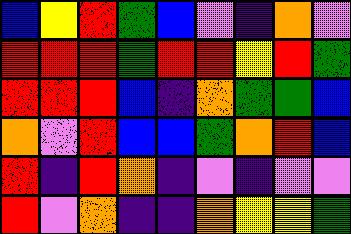[["blue", "yellow", "red", "green", "blue", "violet", "indigo", "orange", "violet"], ["red", "red", "red", "green", "red", "red", "yellow", "red", "green"], ["red", "red", "red", "blue", "indigo", "orange", "green", "green", "blue"], ["orange", "violet", "red", "blue", "blue", "green", "orange", "red", "blue"], ["red", "indigo", "red", "orange", "indigo", "violet", "indigo", "violet", "violet"], ["red", "violet", "orange", "indigo", "indigo", "orange", "yellow", "yellow", "green"]]